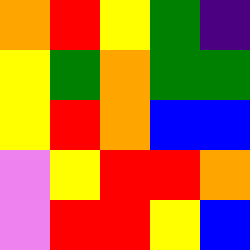[["orange", "red", "yellow", "green", "indigo"], ["yellow", "green", "orange", "green", "green"], ["yellow", "red", "orange", "blue", "blue"], ["violet", "yellow", "red", "red", "orange"], ["violet", "red", "red", "yellow", "blue"]]